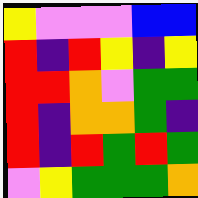[["yellow", "violet", "violet", "violet", "blue", "blue"], ["red", "indigo", "red", "yellow", "indigo", "yellow"], ["red", "red", "orange", "violet", "green", "green"], ["red", "indigo", "orange", "orange", "green", "indigo"], ["red", "indigo", "red", "green", "red", "green"], ["violet", "yellow", "green", "green", "green", "orange"]]